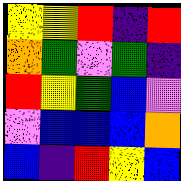[["yellow", "yellow", "red", "indigo", "red"], ["orange", "green", "violet", "green", "indigo"], ["red", "yellow", "green", "blue", "violet"], ["violet", "blue", "blue", "blue", "orange"], ["blue", "indigo", "red", "yellow", "blue"]]